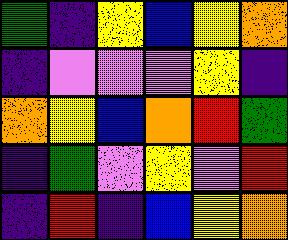[["green", "indigo", "yellow", "blue", "yellow", "orange"], ["indigo", "violet", "violet", "violet", "yellow", "indigo"], ["orange", "yellow", "blue", "orange", "red", "green"], ["indigo", "green", "violet", "yellow", "violet", "red"], ["indigo", "red", "indigo", "blue", "yellow", "orange"]]